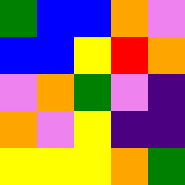[["green", "blue", "blue", "orange", "violet"], ["blue", "blue", "yellow", "red", "orange"], ["violet", "orange", "green", "violet", "indigo"], ["orange", "violet", "yellow", "indigo", "indigo"], ["yellow", "yellow", "yellow", "orange", "green"]]